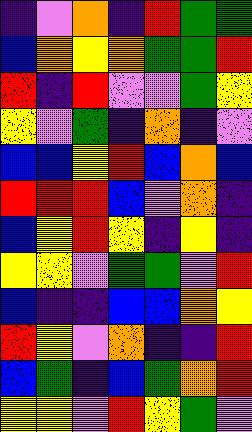[["indigo", "violet", "orange", "indigo", "red", "green", "green"], ["blue", "orange", "yellow", "orange", "green", "green", "red"], ["red", "indigo", "red", "violet", "violet", "green", "yellow"], ["yellow", "violet", "green", "indigo", "orange", "indigo", "violet"], ["blue", "blue", "yellow", "red", "blue", "orange", "blue"], ["red", "red", "red", "blue", "violet", "orange", "indigo"], ["blue", "yellow", "red", "yellow", "indigo", "yellow", "indigo"], ["yellow", "yellow", "violet", "green", "green", "violet", "red"], ["blue", "indigo", "indigo", "blue", "blue", "orange", "yellow"], ["red", "yellow", "violet", "orange", "indigo", "indigo", "red"], ["blue", "green", "indigo", "blue", "green", "orange", "red"], ["yellow", "yellow", "violet", "red", "yellow", "green", "violet"]]